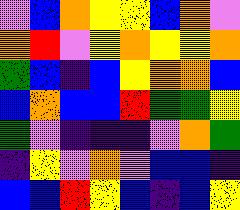[["violet", "blue", "orange", "yellow", "yellow", "blue", "orange", "violet"], ["orange", "red", "violet", "yellow", "orange", "yellow", "yellow", "orange"], ["green", "blue", "indigo", "blue", "yellow", "orange", "orange", "blue"], ["blue", "orange", "blue", "blue", "red", "green", "green", "yellow"], ["green", "violet", "indigo", "indigo", "indigo", "violet", "orange", "green"], ["indigo", "yellow", "violet", "orange", "violet", "blue", "blue", "indigo"], ["blue", "blue", "red", "yellow", "blue", "indigo", "blue", "yellow"]]